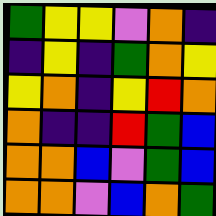[["green", "yellow", "yellow", "violet", "orange", "indigo"], ["indigo", "yellow", "indigo", "green", "orange", "yellow"], ["yellow", "orange", "indigo", "yellow", "red", "orange"], ["orange", "indigo", "indigo", "red", "green", "blue"], ["orange", "orange", "blue", "violet", "green", "blue"], ["orange", "orange", "violet", "blue", "orange", "green"]]